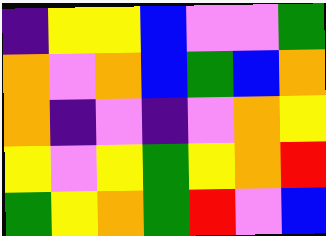[["indigo", "yellow", "yellow", "blue", "violet", "violet", "green"], ["orange", "violet", "orange", "blue", "green", "blue", "orange"], ["orange", "indigo", "violet", "indigo", "violet", "orange", "yellow"], ["yellow", "violet", "yellow", "green", "yellow", "orange", "red"], ["green", "yellow", "orange", "green", "red", "violet", "blue"]]